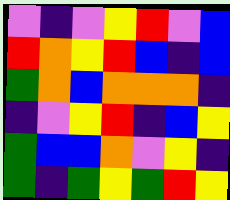[["violet", "indigo", "violet", "yellow", "red", "violet", "blue"], ["red", "orange", "yellow", "red", "blue", "indigo", "blue"], ["green", "orange", "blue", "orange", "orange", "orange", "indigo"], ["indigo", "violet", "yellow", "red", "indigo", "blue", "yellow"], ["green", "blue", "blue", "orange", "violet", "yellow", "indigo"], ["green", "indigo", "green", "yellow", "green", "red", "yellow"]]